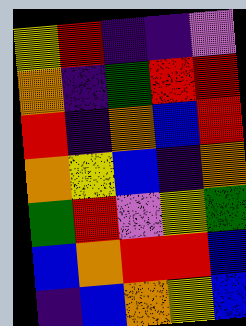[["yellow", "red", "indigo", "indigo", "violet"], ["orange", "indigo", "green", "red", "red"], ["red", "indigo", "orange", "blue", "red"], ["orange", "yellow", "blue", "indigo", "orange"], ["green", "red", "violet", "yellow", "green"], ["blue", "orange", "red", "red", "blue"], ["indigo", "blue", "orange", "yellow", "blue"]]